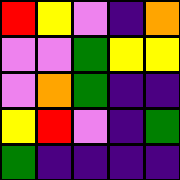[["red", "yellow", "violet", "indigo", "orange"], ["violet", "violet", "green", "yellow", "yellow"], ["violet", "orange", "green", "indigo", "indigo"], ["yellow", "red", "violet", "indigo", "green"], ["green", "indigo", "indigo", "indigo", "indigo"]]